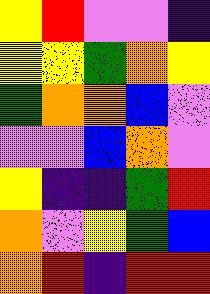[["yellow", "red", "violet", "violet", "indigo"], ["yellow", "yellow", "green", "orange", "yellow"], ["green", "orange", "orange", "blue", "violet"], ["violet", "violet", "blue", "orange", "violet"], ["yellow", "indigo", "indigo", "green", "red"], ["orange", "violet", "yellow", "green", "blue"], ["orange", "red", "indigo", "red", "red"]]